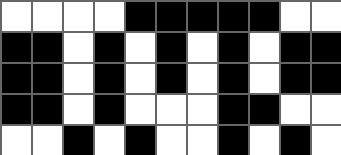[["white", "white", "white", "white", "black", "black", "black", "black", "black", "white", "white"], ["black", "black", "white", "black", "white", "black", "white", "black", "white", "black", "black"], ["black", "black", "white", "black", "white", "black", "white", "black", "white", "black", "black"], ["black", "black", "white", "black", "white", "white", "white", "black", "black", "white", "white"], ["white", "white", "black", "white", "black", "white", "white", "black", "white", "black", "white"]]